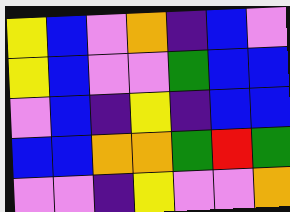[["yellow", "blue", "violet", "orange", "indigo", "blue", "violet"], ["yellow", "blue", "violet", "violet", "green", "blue", "blue"], ["violet", "blue", "indigo", "yellow", "indigo", "blue", "blue"], ["blue", "blue", "orange", "orange", "green", "red", "green"], ["violet", "violet", "indigo", "yellow", "violet", "violet", "orange"]]